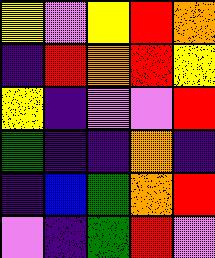[["yellow", "violet", "yellow", "red", "orange"], ["indigo", "red", "orange", "red", "yellow"], ["yellow", "indigo", "violet", "violet", "red"], ["green", "indigo", "indigo", "orange", "indigo"], ["indigo", "blue", "green", "orange", "red"], ["violet", "indigo", "green", "red", "violet"]]